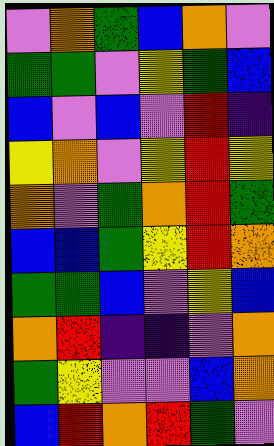[["violet", "orange", "green", "blue", "orange", "violet"], ["green", "green", "violet", "yellow", "green", "blue"], ["blue", "violet", "blue", "violet", "red", "indigo"], ["yellow", "orange", "violet", "yellow", "red", "yellow"], ["orange", "violet", "green", "orange", "red", "green"], ["blue", "blue", "green", "yellow", "red", "orange"], ["green", "green", "blue", "violet", "yellow", "blue"], ["orange", "red", "indigo", "indigo", "violet", "orange"], ["green", "yellow", "violet", "violet", "blue", "orange"], ["blue", "red", "orange", "red", "green", "violet"]]